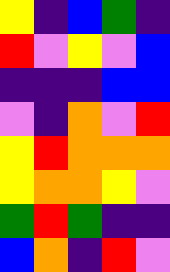[["yellow", "indigo", "blue", "green", "indigo"], ["red", "violet", "yellow", "violet", "blue"], ["indigo", "indigo", "indigo", "blue", "blue"], ["violet", "indigo", "orange", "violet", "red"], ["yellow", "red", "orange", "orange", "orange"], ["yellow", "orange", "orange", "yellow", "violet"], ["green", "red", "green", "indigo", "indigo"], ["blue", "orange", "indigo", "red", "violet"]]